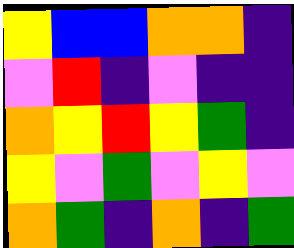[["yellow", "blue", "blue", "orange", "orange", "indigo"], ["violet", "red", "indigo", "violet", "indigo", "indigo"], ["orange", "yellow", "red", "yellow", "green", "indigo"], ["yellow", "violet", "green", "violet", "yellow", "violet"], ["orange", "green", "indigo", "orange", "indigo", "green"]]